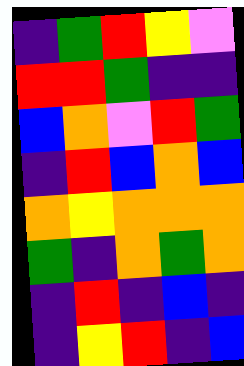[["indigo", "green", "red", "yellow", "violet"], ["red", "red", "green", "indigo", "indigo"], ["blue", "orange", "violet", "red", "green"], ["indigo", "red", "blue", "orange", "blue"], ["orange", "yellow", "orange", "orange", "orange"], ["green", "indigo", "orange", "green", "orange"], ["indigo", "red", "indigo", "blue", "indigo"], ["indigo", "yellow", "red", "indigo", "blue"]]